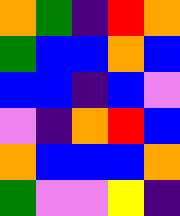[["orange", "green", "indigo", "red", "orange"], ["green", "blue", "blue", "orange", "blue"], ["blue", "blue", "indigo", "blue", "violet"], ["violet", "indigo", "orange", "red", "blue"], ["orange", "blue", "blue", "blue", "orange"], ["green", "violet", "violet", "yellow", "indigo"]]